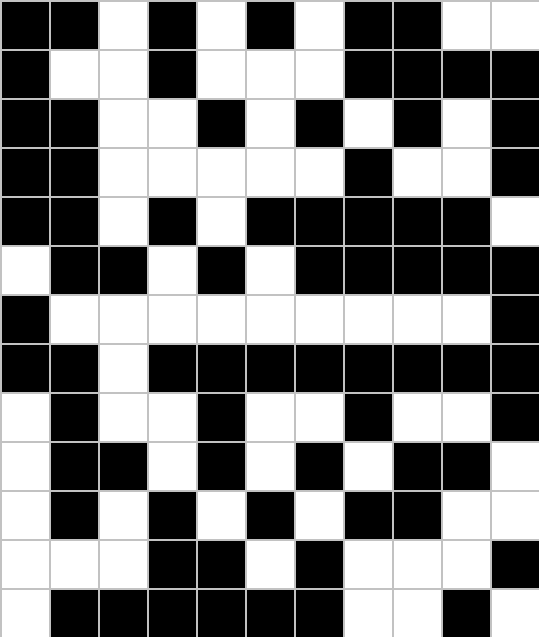[["black", "black", "white", "black", "white", "black", "white", "black", "black", "white", "white"], ["black", "white", "white", "black", "white", "white", "white", "black", "black", "black", "black"], ["black", "black", "white", "white", "black", "white", "black", "white", "black", "white", "black"], ["black", "black", "white", "white", "white", "white", "white", "black", "white", "white", "black"], ["black", "black", "white", "black", "white", "black", "black", "black", "black", "black", "white"], ["white", "black", "black", "white", "black", "white", "black", "black", "black", "black", "black"], ["black", "white", "white", "white", "white", "white", "white", "white", "white", "white", "black"], ["black", "black", "white", "black", "black", "black", "black", "black", "black", "black", "black"], ["white", "black", "white", "white", "black", "white", "white", "black", "white", "white", "black"], ["white", "black", "black", "white", "black", "white", "black", "white", "black", "black", "white"], ["white", "black", "white", "black", "white", "black", "white", "black", "black", "white", "white"], ["white", "white", "white", "black", "black", "white", "black", "white", "white", "white", "black"], ["white", "black", "black", "black", "black", "black", "black", "white", "white", "black", "white"]]